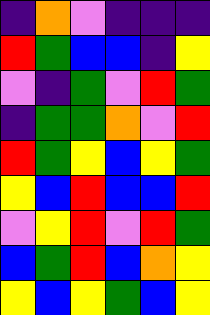[["indigo", "orange", "violet", "indigo", "indigo", "indigo"], ["red", "green", "blue", "blue", "indigo", "yellow"], ["violet", "indigo", "green", "violet", "red", "green"], ["indigo", "green", "green", "orange", "violet", "red"], ["red", "green", "yellow", "blue", "yellow", "green"], ["yellow", "blue", "red", "blue", "blue", "red"], ["violet", "yellow", "red", "violet", "red", "green"], ["blue", "green", "red", "blue", "orange", "yellow"], ["yellow", "blue", "yellow", "green", "blue", "yellow"]]